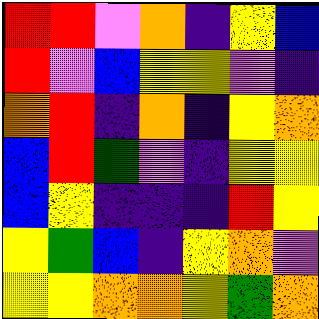[["red", "red", "violet", "orange", "indigo", "yellow", "blue"], ["red", "violet", "blue", "yellow", "yellow", "violet", "indigo"], ["orange", "red", "indigo", "orange", "indigo", "yellow", "orange"], ["blue", "red", "green", "violet", "indigo", "yellow", "yellow"], ["blue", "yellow", "indigo", "indigo", "indigo", "red", "yellow"], ["yellow", "green", "blue", "indigo", "yellow", "orange", "violet"], ["yellow", "yellow", "orange", "orange", "yellow", "green", "orange"]]